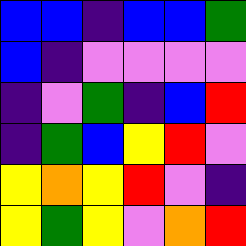[["blue", "blue", "indigo", "blue", "blue", "green"], ["blue", "indigo", "violet", "violet", "violet", "violet"], ["indigo", "violet", "green", "indigo", "blue", "red"], ["indigo", "green", "blue", "yellow", "red", "violet"], ["yellow", "orange", "yellow", "red", "violet", "indigo"], ["yellow", "green", "yellow", "violet", "orange", "red"]]